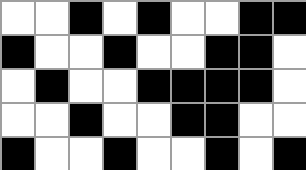[["white", "white", "black", "white", "black", "white", "white", "black", "black"], ["black", "white", "white", "black", "white", "white", "black", "black", "white"], ["white", "black", "white", "white", "black", "black", "black", "black", "white"], ["white", "white", "black", "white", "white", "black", "black", "white", "white"], ["black", "white", "white", "black", "white", "white", "black", "white", "black"]]